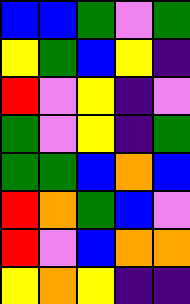[["blue", "blue", "green", "violet", "green"], ["yellow", "green", "blue", "yellow", "indigo"], ["red", "violet", "yellow", "indigo", "violet"], ["green", "violet", "yellow", "indigo", "green"], ["green", "green", "blue", "orange", "blue"], ["red", "orange", "green", "blue", "violet"], ["red", "violet", "blue", "orange", "orange"], ["yellow", "orange", "yellow", "indigo", "indigo"]]